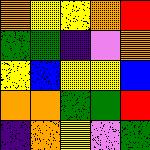[["orange", "yellow", "yellow", "orange", "red"], ["green", "green", "indigo", "violet", "orange"], ["yellow", "blue", "yellow", "yellow", "blue"], ["orange", "orange", "green", "green", "red"], ["indigo", "orange", "yellow", "violet", "green"]]